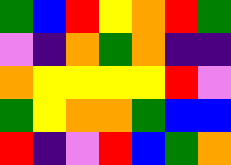[["green", "blue", "red", "yellow", "orange", "red", "green"], ["violet", "indigo", "orange", "green", "orange", "indigo", "indigo"], ["orange", "yellow", "yellow", "yellow", "yellow", "red", "violet"], ["green", "yellow", "orange", "orange", "green", "blue", "blue"], ["red", "indigo", "violet", "red", "blue", "green", "orange"]]